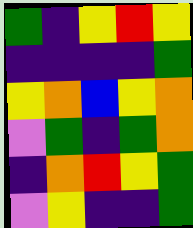[["green", "indigo", "yellow", "red", "yellow"], ["indigo", "indigo", "indigo", "indigo", "green"], ["yellow", "orange", "blue", "yellow", "orange"], ["violet", "green", "indigo", "green", "orange"], ["indigo", "orange", "red", "yellow", "green"], ["violet", "yellow", "indigo", "indigo", "green"]]